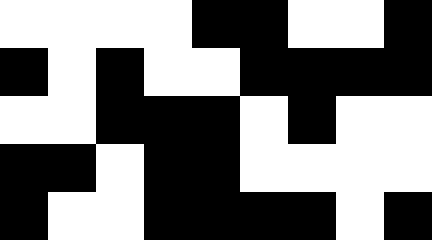[["white", "white", "white", "white", "black", "black", "white", "white", "black"], ["black", "white", "black", "white", "white", "black", "black", "black", "black"], ["white", "white", "black", "black", "black", "white", "black", "white", "white"], ["black", "black", "white", "black", "black", "white", "white", "white", "white"], ["black", "white", "white", "black", "black", "black", "black", "white", "black"]]